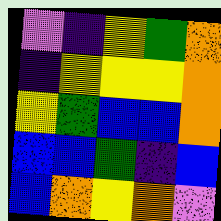[["violet", "indigo", "yellow", "green", "orange"], ["indigo", "yellow", "yellow", "yellow", "orange"], ["yellow", "green", "blue", "blue", "orange"], ["blue", "blue", "green", "indigo", "blue"], ["blue", "orange", "yellow", "orange", "violet"]]